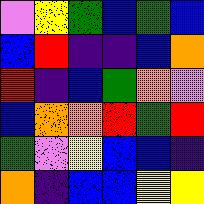[["violet", "yellow", "green", "blue", "green", "blue"], ["blue", "red", "indigo", "indigo", "blue", "orange"], ["red", "indigo", "blue", "green", "orange", "violet"], ["blue", "orange", "orange", "red", "green", "red"], ["green", "violet", "yellow", "blue", "blue", "indigo"], ["orange", "indigo", "blue", "blue", "yellow", "yellow"]]